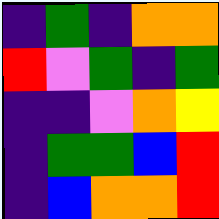[["indigo", "green", "indigo", "orange", "orange"], ["red", "violet", "green", "indigo", "green"], ["indigo", "indigo", "violet", "orange", "yellow"], ["indigo", "green", "green", "blue", "red"], ["indigo", "blue", "orange", "orange", "red"]]